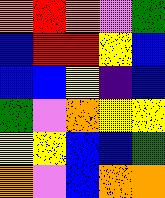[["orange", "red", "orange", "violet", "green"], ["blue", "red", "red", "yellow", "blue"], ["blue", "blue", "yellow", "indigo", "blue"], ["green", "violet", "orange", "yellow", "yellow"], ["yellow", "yellow", "blue", "blue", "green"], ["orange", "violet", "blue", "orange", "orange"]]